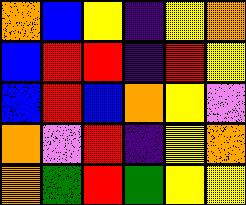[["orange", "blue", "yellow", "indigo", "yellow", "orange"], ["blue", "red", "red", "indigo", "red", "yellow"], ["blue", "red", "blue", "orange", "yellow", "violet"], ["orange", "violet", "red", "indigo", "yellow", "orange"], ["orange", "green", "red", "green", "yellow", "yellow"]]